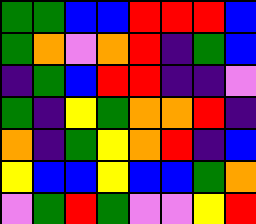[["green", "green", "blue", "blue", "red", "red", "red", "blue"], ["green", "orange", "violet", "orange", "red", "indigo", "green", "blue"], ["indigo", "green", "blue", "red", "red", "indigo", "indigo", "violet"], ["green", "indigo", "yellow", "green", "orange", "orange", "red", "indigo"], ["orange", "indigo", "green", "yellow", "orange", "red", "indigo", "blue"], ["yellow", "blue", "blue", "yellow", "blue", "blue", "green", "orange"], ["violet", "green", "red", "green", "violet", "violet", "yellow", "red"]]